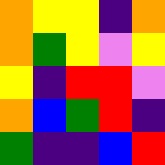[["orange", "yellow", "yellow", "indigo", "orange"], ["orange", "green", "yellow", "violet", "yellow"], ["yellow", "indigo", "red", "red", "violet"], ["orange", "blue", "green", "red", "indigo"], ["green", "indigo", "indigo", "blue", "red"]]